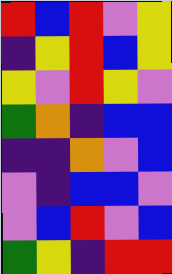[["red", "blue", "red", "violet", "yellow"], ["indigo", "yellow", "red", "blue", "yellow"], ["yellow", "violet", "red", "yellow", "violet"], ["green", "orange", "indigo", "blue", "blue"], ["indigo", "indigo", "orange", "violet", "blue"], ["violet", "indigo", "blue", "blue", "violet"], ["violet", "blue", "red", "violet", "blue"], ["green", "yellow", "indigo", "red", "red"]]